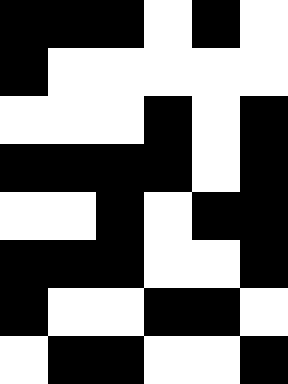[["black", "black", "black", "white", "black", "white"], ["black", "white", "white", "white", "white", "white"], ["white", "white", "white", "black", "white", "black"], ["black", "black", "black", "black", "white", "black"], ["white", "white", "black", "white", "black", "black"], ["black", "black", "black", "white", "white", "black"], ["black", "white", "white", "black", "black", "white"], ["white", "black", "black", "white", "white", "black"]]